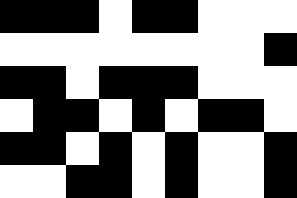[["black", "black", "black", "white", "black", "black", "white", "white", "white"], ["white", "white", "white", "white", "white", "white", "white", "white", "black"], ["black", "black", "white", "black", "black", "black", "white", "white", "white"], ["white", "black", "black", "white", "black", "white", "black", "black", "white"], ["black", "black", "white", "black", "white", "black", "white", "white", "black"], ["white", "white", "black", "black", "white", "black", "white", "white", "black"]]